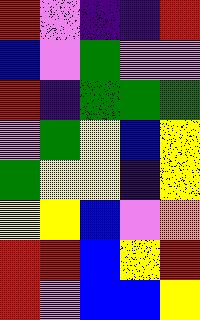[["red", "violet", "indigo", "indigo", "red"], ["blue", "violet", "green", "violet", "violet"], ["red", "indigo", "green", "green", "green"], ["violet", "green", "yellow", "blue", "yellow"], ["green", "yellow", "yellow", "indigo", "yellow"], ["yellow", "yellow", "blue", "violet", "orange"], ["red", "red", "blue", "yellow", "red"], ["red", "violet", "blue", "blue", "yellow"]]